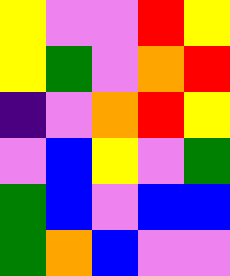[["yellow", "violet", "violet", "red", "yellow"], ["yellow", "green", "violet", "orange", "red"], ["indigo", "violet", "orange", "red", "yellow"], ["violet", "blue", "yellow", "violet", "green"], ["green", "blue", "violet", "blue", "blue"], ["green", "orange", "blue", "violet", "violet"]]